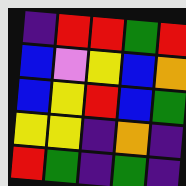[["indigo", "red", "red", "green", "red"], ["blue", "violet", "yellow", "blue", "orange"], ["blue", "yellow", "red", "blue", "green"], ["yellow", "yellow", "indigo", "orange", "indigo"], ["red", "green", "indigo", "green", "indigo"]]